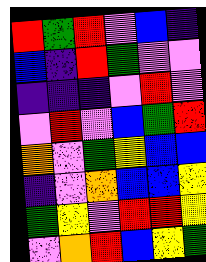[["red", "green", "red", "violet", "blue", "indigo"], ["blue", "indigo", "red", "green", "violet", "violet"], ["indigo", "indigo", "indigo", "violet", "red", "violet"], ["violet", "red", "violet", "blue", "green", "red"], ["orange", "violet", "green", "yellow", "blue", "blue"], ["indigo", "violet", "orange", "blue", "blue", "yellow"], ["green", "yellow", "violet", "red", "red", "yellow"], ["violet", "orange", "red", "blue", "yellow", "green"]]